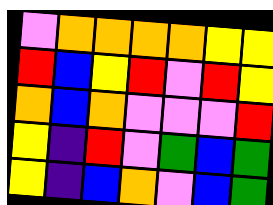[["violet", "orange", "orange", "orange", "orange", "yellow", "yellow"], ["red", "blue", "yellow", "red", "violet", "red", "yellow"], ["orange", "blue", "orange", "violet", "violet", "violet", "red"], ["yellow", "indigo", "red", "violet", "green", "blue", "green"], ["yellow", "indigo", "blue", "orange", "violet", "blue", "green"]]